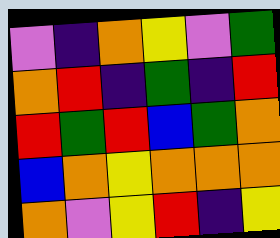[["violet", "indigo", "orange", "yellow", "violet", "green"], ["orange", "red", "indigo", "green", "indigo", "red"], ["red", "green", "red", "blue", "green", "orange"], ["blue", "orange", "yellow", "orange", "orange", "orange"], ["orange", "violet", "yellow", "red", "indigo", "yellow"]]